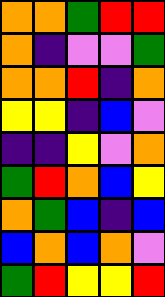[["orange", "orange", "green", "red", "red"], ["orange", "indigo", "violet", "violet", "green"], ["orange", "orange", "red", "indigo", "orange"], ["yellow", "yellow", "indigo", "blue", "violet"], ["indigo", "indigo", "yellow", "violet", "orange"], ["green", "red", "orange", "blue", "yellow"], ["orange", "green", "blue", "indigo", "blue"], ["blue", "orange", "blue", "orange", "violet"], ["green", "red", "yellow", "yellow", "red"]]